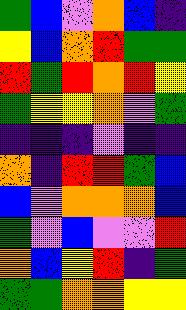[["green", "blue", "violet", "orange", "blue", "indigo"], ["yellow", "blue", "orange", "red", "green", "green"], ["red", "green", "red", "orange", "red", "yellow"], ["green", "yellow", "yellow", "orange", "violet", "green"], ["indigo", "indigo", "indigo", "violet", "indigo", "indigo"], ["orange", "indigo", "red", "red", "green", "blue"], ["blue", "violet", "orange", "orange", "orange", "blue"], ["green", "violet", "blue", "violet", "violet", "red"], ["orange", "blue", "yellow", "red", "indigo", "green"], ["green", "green", "orange", "orange", "yellow", "yellow"]]